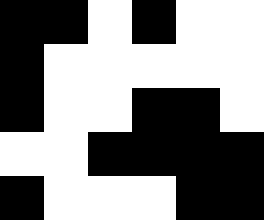[["black", "black", "white", "black", "white", "white"], ["black", "white", "white", "white", "white", "white"], ["black", "white", "white", "black", "black", "white"], ["white", "white", "black", "black", "black", "black"], ["black", "white", "white", "white", "black", "black"]]